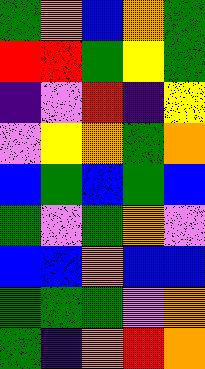[["green", "orange", "blue", "orange", "green"], ["red", "red", "green", "yellow", "green"], ["indigo", "violet", "red", "indigo", "yellow"], ["violet", "yellow", "orange", "green", "orange"], ["blue", "green", "blue", "green", "blue"], ["green", "violet", "green", "orange", "violet"], ["blue", "blue", "orange", "blue", "blue"], ["green", "green", "green", "violet", "orange"], ["green", "indigo", "orange", "red", "orange"]]